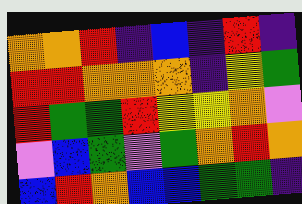[["orange", "orange", "red", "indigo", "blue", "indigo", "red", "indigo"], ["red", "red", "orange", "orange", "orange", "indigo", "yellow", "green"], ["red", "green", "green", "red", "yellow", "yellow", "orange", "violet"], ["violet", "blue", "green", "violet", "green", "orange", "red", "orange"], ["blue", "red", "orange", "blue", "blue", "green", "green", "indigo"]]